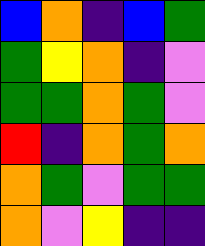[["blue", "orange", "indigo", "blue", "green"], ["green", "yellow", "orange", "indigo", "violet"], ["green", "green", "orange", "green", "violet"], ["red", "indigo", "orange", "green", "orange"], ["orange", "green", "violet", "green", "green"], ["orange", "violet", "yellow", "indigo", "indigo"]]